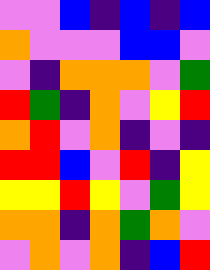[["violet", "violet", "blue", "indigo", "blue", "indigo", "blue"], ["orange", "violet", "violet", "violet", "blue", "blue", "violet"], ["violet", "indigo", "orange", "orange", "orange", "violet", "green"], ["red", "green", "indigo", "orange", "violet", "yellow", "red"], ["orange", "red", "violet", "orange", "indigo", "violet", "indigo"], ["red", "red", "blue", "violet", "red", "indigo", "yellow"], ["yellow", "yellow", "red", "yellow", "violet", "green", "yellow"], ["orange", "orange", "indigo", "orange", "green", "orange", "violet"], ["violet", "orange", "violet", "orange", "indigo", "blue", "red"]]